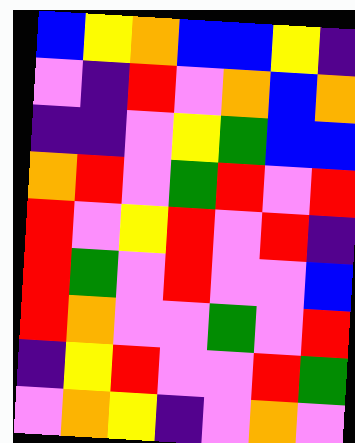[["blue", "yellow", "orange", "blue", "blue", "yellow", "indigo"], ["violet", "indigo", "red", "violet", "orange", "blue", "orange"], ["indigo", "indigo", "violet", "yellow", "green", "blue", "blue"], ["orange", "red", "violet", "green", "red", "violet", "red"], ["red", "violet", "yellow", "red", "violet", "red", "indigo"], ["red", "green", "violet", "red", "violet", "violet", "blue"], ["red", "orange", "violet", "violet", "green", "violet", "red"], ["indigo", "yellow", "red", "violet", "violet", "red", "green"], ["violet", "orange", "yellow", "indigo", "violet", "orange", "violet"]]